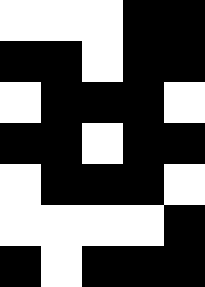[["white", "white", "white", "black", "black"], ["black", "black", "white", "black", "black"], ["white", "black", "black", "black", "white"], ["black", "black", "white", "black", "black"], ["white", "black", "black", "black", "white"], ["white", "white", "white", "white", "black"], ["black", "white", "black", "black", "black"]]